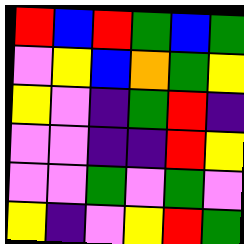[["red", "blue", "red", "green", "blue", "green"], ["violet", "yellow", "blue", "orange", "green", "yellow"], ["yellow", "violet", "indigo", "green", "red", "indigo"], ["violet", "violet", "indigo", "indigo", "red", "yellow"], ["violet", "violet", "green", "violet", "green", "violet"], ["yellow", "indigo", "violet", "yellow", "red", "green"]]